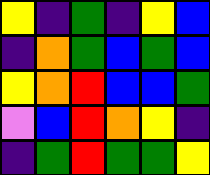[["yellow", "indigo", "green", "indigo", "yellow", "blue"], ["indigo", "orange", "green", "blue", "green", "blue"], ["yellow", "orange", "red", "blue", "blue", "green"], ["violet", "blue", "red", "orange", "yellow", "indigo"], ["indigo", "green", "red", "green", "green", "yellow"]]